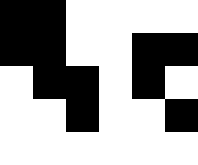[["black", "black", "white", "white", "white", "white"], ["black", "black", "white", "white", "black", "black"], ["white", "black", "black", "white", "black", "white"], ["white", "white", "black", "white", "white", "black"], ["white", "white", "white", "white", "white", "white"]]